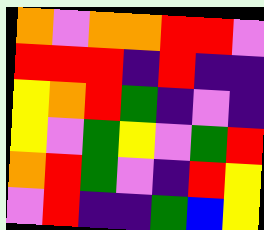[["orange", "violet", "orange", "orange", "red", "red", "violet"], ["red", "red", "red", "indigo", "red", "indigo", "indigo"], ["yellow", "orange", "red", "green", "indigo", "violet", "indigo"], ["yellow", "violet", "green", "yellow", "violet", "green", "red"], ["orange", "red", "green", "violet", "indigo", "red", "yellow"], ["violet", "red", "indigo", "indigo", "green", "blue", "yellow"]]